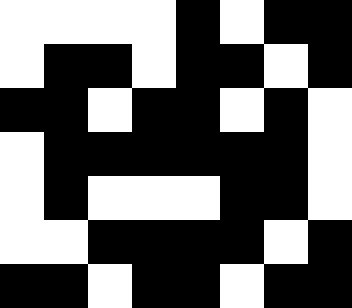[["white", "white", "white", "white", "black", "white", "black", "black"], ["white", "black", "black", "white", "black", "black", "white", "black"], ["black", "black", "white", "black", "black", "white", "black", "white"], ["white", "black", "black", "black", "black", "black", "black", "white"], ["white", "black", "white", "white", "white", "black", "black", "white"], ["white", "white", "black", "black", "black", "black", "white", "black"], ["black", "black", "white", "black", "black", "white", "black", "black"]]